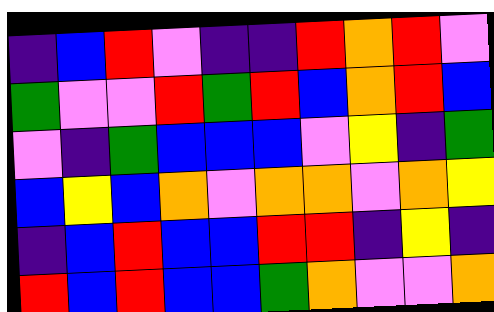[["indigo", "blue", "red", "violet", "indigo", "indigo", "red", "orange", "red", "violet"], ["green", "violet", "violet", "red", "green", "red", "blue", "orange", "red", "blue"], ["violet", "indigo", "green", "blue", "blue", "blue", "violet", "yellow", "indigo", "green"], ["blue", "yellow", "blue", "orange", "violet", "orange", "orange", "violet", "orange", "yellow"], ["indigo", "blue", "red", "blue", "blue", "red", "red", "indigo", "yellow", "indigo"], ["red", "blue", "red", "blue", "blue", "green", "orange", "violet", "violet", "orange"]]